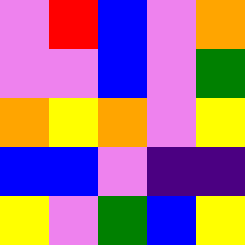[["violet", "red", "blue", "violet", "orange"], ["violet", "violet", "blue", "violet", "green"], ["orange", "yellow", "orange", "violet", "yellow"], ["blue", "blue", "violet", "indigo", "indigo"], ["yellow", "violet", "green", "blue", "yellow"]]